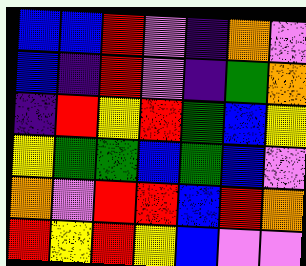[["blue", "blue", "red", "violet", "indigo", "orange", "violet"], ["blue", "indigo", "red", "violet", "indigo", "green", "orange"], ["indigo", "red", "yellow", "red", "green", "blue", "yellow"], ["yellow", "green", "green", "blue", "green", "blue", "violet"], ["orange", "violet", "red", "red", "blue", "red", "orange"], ["red", "yellow", "red", "yellow", "blue", "violet", "violet"]]